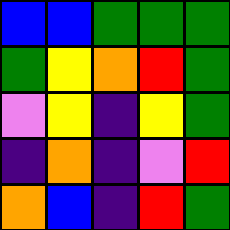[["blue", "blue", "green", "green", "green"], ["green", "yellow", "orange", "red", "green"], ["violet", "yellow", "indigo", "yellow", "green"], ["indigo", "orange", "indigo", "violet", "red"], ["orange", "blue", "indigo", "red", "green"]]